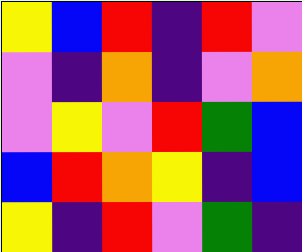[["yellow", "blue", "red", "indigo", "red", "violet"], ["violet", "indigo", "orange", "indigo", "violet", "orange"], ["violet", "yellow", "violet", "red", "green", "blue"], ["blue", "red", "orange", "yellow", "indigo", "blue"], ["yellow", "indigo", "red", "violet", "green", "indigo"]]